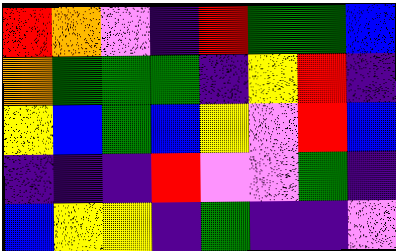[["red", "orange", "violet", "indigo", "red", "green", "green", "blue"], ["orange", "green", "green", "green", "indigo", "yellow", "red", "indigo"], ["yellow", "blue", "green", "blue", "yellow", "violet", "red", "blue"], ["indigo", "indigo", "indigo", "red", "violet", "violet", "green", "indigo"], ["blue", "yellow", "yellow", "indigo", "green", "indigo", "indigo", "violet"]]